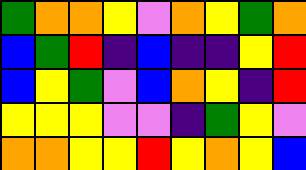[["green", "orange", "orange", "yellow", "violet", "orange", "yellow", "green", "orange"], ["blue", "green", "red", "indigo", "blue", "indigo", "indigo", "yellow", "red"], ["blue", "yellow", "green", "violet", "blue", "orange", "yellow", "indigo", "red"], ["yellow", "yellow", "yellow", "violet", "violet", "indigo", "green", "yellow", "violet"], ["orange", "orange", "yellow", "yellow", "red", "yellow", "orange", "yellow", "blue"]]